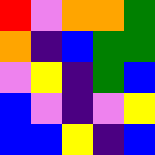[["red", "violet", "orange", "orange", "green"], ["orange", "indigo", "blue", "green", "green"], ["violet", "yellow", "indigo", "green", "blue"], ["blue", "violet", "indigo", "violet", "yellow"], ["blue", "blue", "yellow", "indigo", "blue"]]